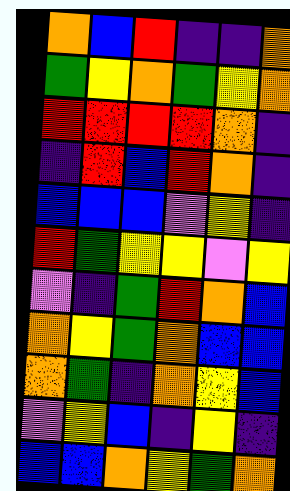[["orange", "blue", "red", "indigo", "indigo", "orange"], ["green", "yellow", "orange", "green", "yellow", "orange"], ["red", "red", "red", "red", "orange", "indigo"], ["indigo", "red", "blue", "red", "orange", "indigo"], ["blue", "blue", "blue", "violet", "yellow", "indigo"], ["red", "green", "yellow", "yellow", "violet", "yellow"], ["violet", "indigo", "green", "red", "orange", "blue"], ["orange", "yellow", "green", "orange", "blue", "blue"], ["orange", "green", "indigo", "orange", "yellow", "blue"], ["violet", "yellow", "blue", "indigo", "yellow", "indigo"], ["blue", "blue", "orange", "yellow", "green", "orange"]]